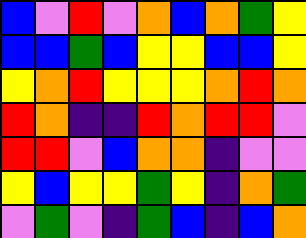[["blue", "violet", "red", "violet", "orange", "blue", "orange", "green", "yellow"], ["blue", "blue", "green", "blue", "yellow", "yellow", "blue", "blue", "yellow"], ["yellow", "orange", "red", "yellow", "yellow", "yellow", "orange", "red", "orange"], ["red", "orange", "indigo", "indigo", "red", "orange", "red", "red", "violet"], ["red", "red", "violet", "blue", "orange", "orange", "indigo", "violet", "violet"], ["yellow", "blue", "yellow", "yellow", "green", "yellow", "indigo", "orange", "green"], ["violet", "green", "violet", "indigo", "green", "blue", "indigo", "blue", "orange"]]